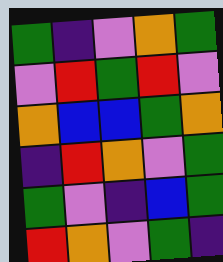[["green", "indigo", "violet", "orange", "green"], ["violet", "red", "green", "red", "violet"], ["orange", "blue", "blue", "green", "orange"], ["indigo", "red", "orange", "violet", "green"], ["green", "violet", "indigo", "blue", "green"], ["red", "orange", "violet", "green", "indigo"]]